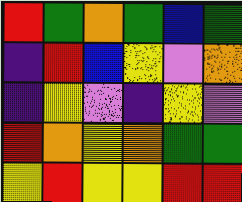[["red", "green", "orange", "green", "blue", "green"], ["indigo", "red", "blue", "yellow", "violet", "orange"], ["indigo", "yellow", "violet", "indigo", "yellow", "violet"], ["red", "orange", "yellow", "orange", "green", "green"], ["yellow", "red", "yellow", "yellow", "red", "red"]]